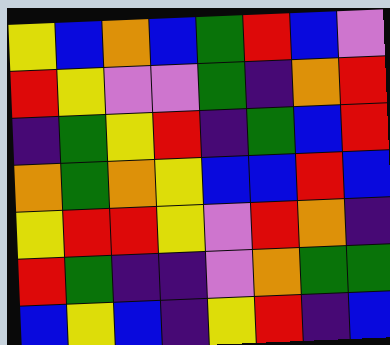[["yellow", "blue", "orange", "blue", "green", "red", "blue", "violet"], ["red", "yellow", "violet", "violet", "green", "indigo", "orange", "red"], ["indigo", "green", "yellow", "red", "indigo", "green", "blue", "red"], ["orange", "green", "orange", "yellow", "blue", "blue", "red", "blue"], ["yellow", "red", "red", "yellow", "violet", "red", "orange", "indigo"], ["red", "green", "indigo", "indigo", "violet", "orange", "green", "green"], ["blue", "yellow", "blue", "indigo", "yellow", "red", "indigo", "blue"]]